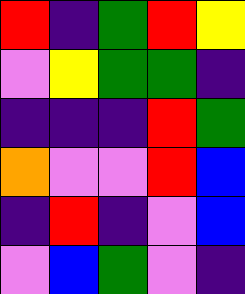[["red", "indigo", "green", "red", "yellow"], ["violet", "yellow", "green", "green", "indigo"], ["indigo", "indigo", "indigo", "red", "green"], ["orange", "violet", "violet", "red", "blue"], ["indigo", "red", "indigo", "violet", "blue"], ["violet", "blue", "green", "violet", "indigo"]]